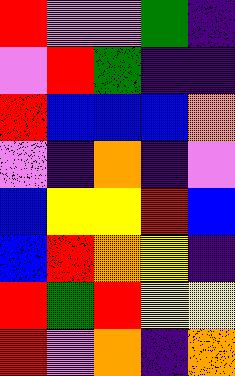[["red", "violet", "violet", "green", "indigo"], ["violet", "red", "green", "indigo", "indigo"], ["red", "blue", "blue", "blue", "orange"], ["violet", "indigo", "orange", "indigo", "violet"], ["blue", "yellow", "yellow", "red", "blue"], ["blue", "red", "orange", "yellow", "indigo"], ["red", "green", "red", "yellow", "yellow"], ["red", "violet", "orange", "indigo", "orange"]]